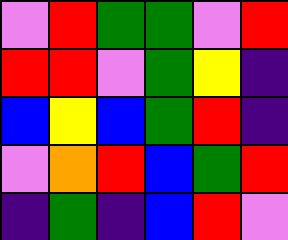[["violet", "red", "green", "green", "violet", "red"], ["red", "red", "violet", "green", "yellow", "indigo"], ["blue", "yellow", "blue", "green", "red", "indigo"], ["violet", "orange", "red", "blue", "green", "red"], ["indigo", "green", "indigo", "blue", "red", "violet"]]